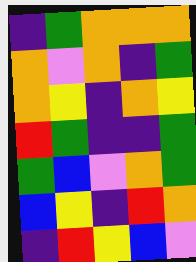[["indigo", "green", "orange", "orange", "orange"], ["orange", "violet", "orange", "indigo", "green"], ["orange", "yellow", "indigo", "orange", "yellow"], ["red", "green", "indigo", "indigo", "green"], ["green", "blue", "violet", "orange", "green"], ["blue", "yellow", "indigo", "red", "orange"], ["indigo", "red", "yellow", "blue", "violet"]]